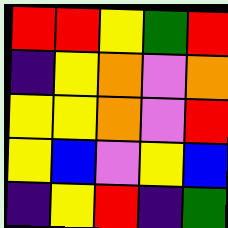[["red", "red", "yellow", "green", "red"], ["indigo", "yellow", "orange", "violet", "orange"], ["yellow", "yellow", "orange", "violet", "red"], ["yellow", "blue", "violet", "yellow", "blue"], ["indigo", "yellow", "red", "indigo", "green"]]